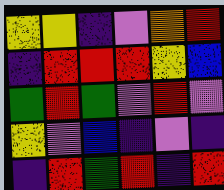[["yellow", "yellow", "indigo", "violet", "orange", "red"], ["indigo", "red", "red", "red", "yellow", "blue"], ["green", "red", "green", "violet", "red", "violet"], ["yellow", "violet", "blue", "indigo", "violet", "indigo"], ["indigo", "red", "green", "red", "indigo", "red"]]